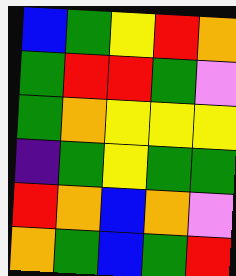[["blue", "green", "yellow", "red", "orange"], ["green", "red", "red", "green", "violet"], ["green", "orange", "yellow", "yellow", "yellow"], ["indigo", "green", "yellow", "green", "green"], ["red", "orange", "blue", "orange", "violet"], ["orange", "green", "blue", "green", "red"]]